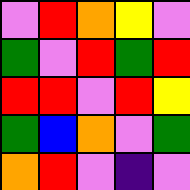[["violet", "red", "orange", "yellow", "violet"], ["green", "violet", "red", "green", "red"], ["red", "red", "violet", "red", "yellow"], ["green", "blue", "orange", "violet", "green"], ["orange", "red", "violet", "indigo", "violet"]]